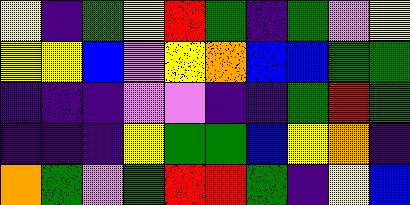[["yellow", "indigo", "green", "yellow", "red", "green", "indigo", "green", "violet", "yellow"], ["yellow", "yellow", "blue", "violet", "yellow", "orange", "blue", "blue", "green", "green"], ["indigo", "indigo", "indigo", "violet", "violet", "indigo", "indigo", "green", "red", "green"], ["indigo", "indigo", "indigo", "yellow", "green", "green", "blue", "yellow", "orange", "indigo"], ["orange", "green", "violet", "green", "red", "red", "green", "indigo", "yellow", "blue"]]